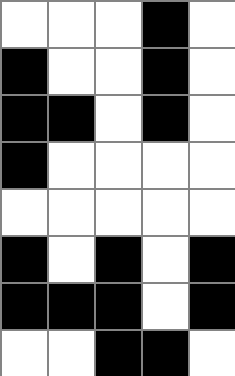[["white", "white", "white", "black", "white"], ["black", "white", "white", "black", "white"], ["black", "black", "white", "black", "white"], ["black", "white", "white", "white", "white"], ["white", "white", "white", "white", "white"], ["black", "white", "black", "white", "black"], ["black", "black", "black", "white", "black"], ["white", "white", "black", "black", "white"]]